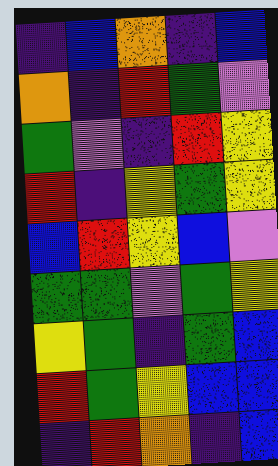[["indigo", "blue", "orange", "indigo", "blue"], ["orange", "indigo", "red", "green", "violet"], ["green", "violet", "indigo", "red", "yellow"], ["red", "indigo", "yellow", "green", "yellow"], ["blue", "red", "yellow", "blue", "violet"], ["green", "green", "violet", "green", "yellow"], ["yellow", "green", "indigo", "green", "blue"], ["red", "green", "yellow", "blue", "blue"], ["indigo", "red", "orange", "indigo", "blue"]]